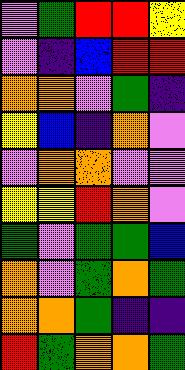[["violet", "green", "red", "red", "yellow"], ["violet", "indigo", "blue", "red", "red"], ["orange", "orange", "violet", "green", "indigo"], ["yellow", "blue", "indigo", "orange", "violet"], ["violet", "orange", "orange", "violet", "violet"], ["yellow", "yellow", "red", "orange", "violet"], ["green", "violet", "green", "green", "blue"], ["orange", "violet", "green", "orange", "green"], ["orange", "orange", "green", "indigo", "indigo"], ["red", "green", "orange", "orange", "green"]]